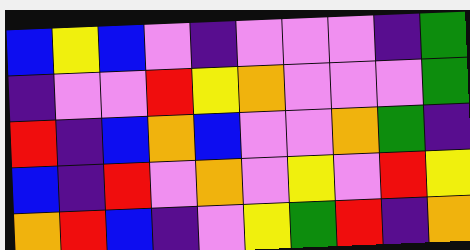[["blue", "yellow", "blue", "violet", "indigo", "violet", "violet", "violet", "indigo", "green"], ["indigo", "violet", "violet", "red", "yellow", "orange", "violet", "violet", "violet", "green"], ["red", "indigo", "blue", "orange", "blue", "violet", "violet", "orange", "green", "indigo"], ["blue", "indigo", "red", "violet", "orange", "violet", "yellow", "violet", "red", "yellow"], ["orange", "red", "blue", "indigo", "violet", "yellow", "green", "red", "indigo", "orange"]]